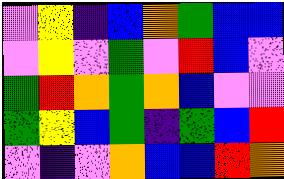[["violet", "yellow", "indigo", "blue", "orange", "green", "blue", "blue"], ["violet", "yellow", "violet", "green", "violet", "red", "blue", "violet"], ["green", "red", "orange", "green", "orange", "blue", "violet", "violet"], ["green", "yellow", "blue", "green", "indigo", "green", "blue", "red"], ["violet", "indigo", "violet", "orange", "blue", "blue", "red", "orange"]]